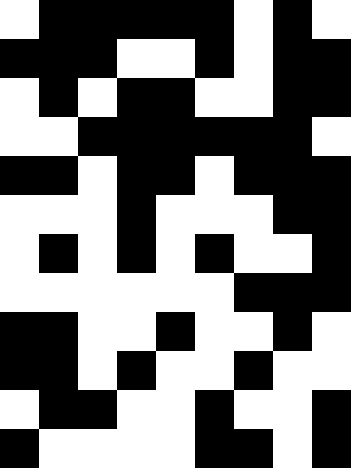[["white", "black", "black", "black", "black", "black", "white", "black", "white"], ["black", "black", "black", "white", "white", "black", "white", "black", "black"], ["white", "black", "white", "black", "black", "white", "white", "black", "black"], ["white", "white", "black", "black", "black", "black", "black", "black", "white"], ["black", "black", "white", "black", "black", "white", "black", "black", "black"], ["white", "white", "white", "black", "white", "white", "white", "black", "black"], ["white", "black", "white", "black", "white", "black", "white", "white", "black"], ["white", "white", "white", "white", "white", "white", "black", "black", "black"], ["black", "black", "white", "white", "black", "white", "white", "black", "white"], ["black", "black", "white", "black", "white", "white", "black", "white", "white"], ["white", "black", "black", "white", "white", "black", "white", "white", "black"], ["black", "white", "white", "white", "white", "black", "black", "white", "black"]]